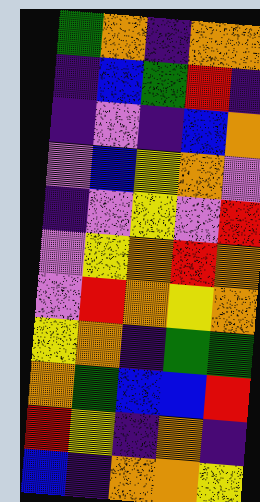[["green", "orange", "indigo", "orange", "orange"], ["indigo", "blue", "green", "red", "indigo"], ["indigo", "violet", "indigo", "blue", "orange"], ["violet", "blue", "yellow", "orange", "violet"], ["indigo", "violet", "yellow", "violet", "red"], ["violet", "yellow", "orange", "red", "orange"], ["violet", "red", "orange", "yellow", "orange"], ["yellow", "orange", "indigo", "green", "green"], ["orange", "green", "blue", "blue", "red"], ["red", "yellow", "indigo", "orange", "indigo"], ["blue", "indigo", "orange", "orange", "yellow"]]